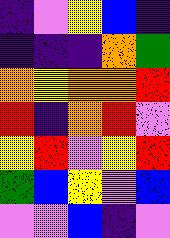[["indigo", "violet", "yellow", "blue", "indigo"], ["indigo", "indigo", "indigo", "orange", "green"], ["orange", "yellow", "orange", "orange", "red"], ["red", "indigo", "orange", "red", "violet"], ["yellow", "red", "violet", "yellow", "red"], ["green", "blue", "yellow", "violet", "blue"], ["violet", "violet", "blue", "indigo", "violet"]]